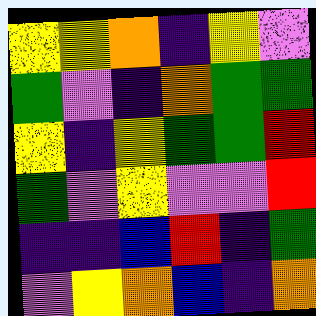[["yellow", "yellow", "orange", "indigo", "yellow", "violet"], ["green", "violet", "indigo", "orange", "green", "green"], ["yellow", "indigo", "yellow", "green", "green", "red"], ["green", "violet", "yellow", "violet", "violet", "red"], ["indigo", "indigo", "blue", "red", "indigo", "green"], ["violet", "yellow", "orange", "blue", "indigo", "orange"]]